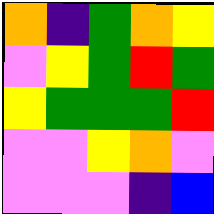[["orange", "indigo", "green", "orange", "yellow"], ["violet", "yellow", "green", "red", "green"], ["yellow", "green", "green", "green", "red"], ["violet", "violet", "yellow", "orange", "violet"], ["violet", "violet", "violet", "indigo", "blue"]]